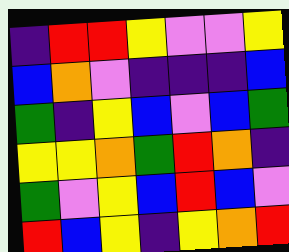[["indigo", "red", "red", "yellow", "violet", "violet", "yellow"], ["blue", "orange", "violet", "indigo", "indigo", "indigo", "blue"], ["green", "indigo", "yellow", "blue", "violet", "blue", "green"], ["yellow", "yellow", "orange", "green", "red", "orange", "indigo"], ["green", "violet", "yellow", "blue", "red", "blue", "violet"], ["red", "blue", "yellow", "indigo", "yellow", "orange", "red"]]